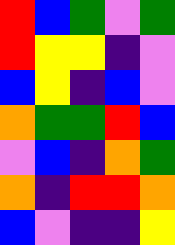[["red", "blue", "green", "violet", "green"], ["red", "yellow", "yellow", "indigo", "violet"], ["blue", "yellow", "indigo", "blue", "violet"], ["orange", "green", "green", "red", "blue"], ["violet", "blue", "indigo", "orange", "green"], ["orange", "indigo", "red", "red", "orange"], ["blue", "violet", "indigo", "indigo", "yellow"]]